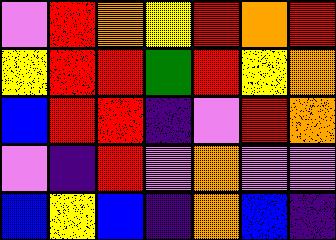[["violet", "red", "orange", "yellow", "red", "orange", "red"], ["yellow", "red", "red", "green", "red", "yellow", "orange"], ["blue", "red", "red", "indigo", "violet", "red", "orange"], ["violet", "indigo", "red", "violet", "orange", "violet", "violet"], ["blue", "yellow", "blue", "indigo", "orange", "blue", "indigo"]]